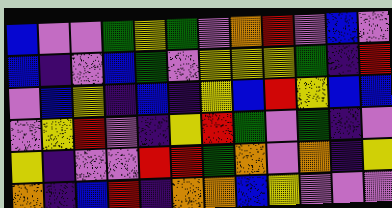[["blue", "violet", "violet", "green", "yellow", "green", "violet", "orange", "red", "violet", "blue", "violet"], ["blue", "indigo", "violet", "blue", "green", "violet", "yellow", "yellow", "yellow", "green", "indigo", "red"], ["violet", "blue", "yellow", "indigo", "blue", "indigo", "yellow", "blue", "red", "yellow", "blue", "blue"], ["violet", "yellow", "red", "violet", "indigo", "yellow", "red", "green", "violet", "green", "indigo", "violet"], ["yellow", "indigo", "violet", "violet", "red", "red", "green", "orange", "violet", "orange", "indigo", "yellow"], ["orange", "indigo", "blue", "red", "indigo", "orange", "orange", "blue", "yellow", "violet", "violet", "violet"]]